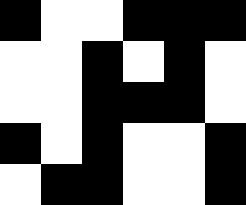[["black", "white", "white", "black", "black", "black"], ["white", "white", "black", "white", "black", "white"], ["white", "white", "black", "black", "black", "white"], ["black", "white", "black", "white", "white", "black"], ["white", "black", "black", "white", "white", "black"]]